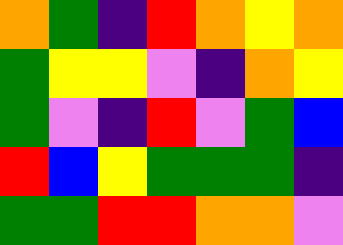[["orange", "green", "indigo", "red", "orange", "yellow", "orange"], ["green", "yellow", "yellow", "violet", "indigo", "orange", "yellow"], ["green", "violet", "indigo", "red", "violet", "green", "blue"], ["red", "blue", "yellow", "green", "green", "green", "indigo"], ["green", "green", "red", "red", "orange", "orange", "violet"]]